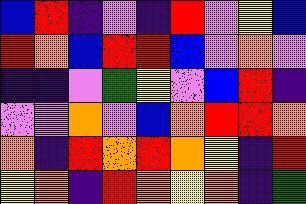[["blue", "red", "indigo", "violet", "indigo", "red", "violet", "yellow", "blue"], ["red", "orange", "blue", "red", "red", "blue", "violet", "orange", "violet"], ["indigo", "indigo", "violet", "green", "yellow", "violet", "blue", "red", "indigo"], ["violet", "violet", "orange", "violet", "blue", "orange", "red", "red", "orange"], ["orange", "indigo", "red", "orange", "red", "orange", "yellow", "indigo", "red"], ["yellow", "orange", "indigo", "red", "orange", "yellow", "orange", "indigo", "green"]]